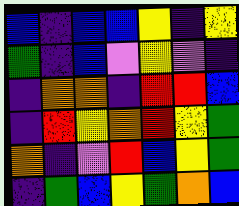[["blue", "indigo", "blue", "blue", "yellow", "indigo", "yellow"], ["green", "indigo", "blue", "violet", "yellow", "violet", "indigo"], ["indigo", "orange", "orange", "indigo", "red", "red", "blue"], ["indigo", "red", "yellow", "orange", "red", "yellow", "green"], ["orange", "indigo", "violet", "red", "blue", "yellow", "green"], ["indigo", "green", "blue", "yellow", "green", "orange", "blue"]]